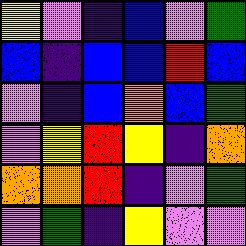[["yellow", "violet", "indigo", "blue", "violet", "green"], ["blue", "indigo", "blue", "blue", "red", "blue"], ["violet", "indigo", "blue", "orange", "blue", "green"], ["violet", "yellow", "red", "yellow", "indigo", "orange"], ["orange", "orange", "red", "indigo", "violet", "green"], ["violet", "green", "indigo", "yellow", "violet", "violet"]]